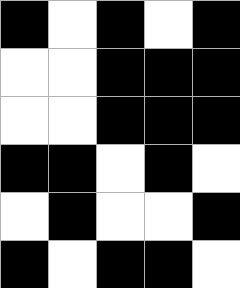[["black", "white", "black", "white", "black"], ["white", "white", "black", "black", "black"], ["white", "white", "black", "black", "black"], ["black", "black", "white", "black", "white"], ["white", "black", "white", "white", "black"], ["black", "white", "black", "black", "white"]]